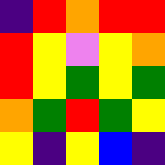[["indigo", "red", "orange", "red", "red"], ["red", "yellow", "violet", "yellow", "orange"], ["red", "yellow", "green", "yellow", "green"], ["orange", "green", "red", "green", "yellow"], ["yellow", "indigo", "yellow", "blue", "indigo"]]